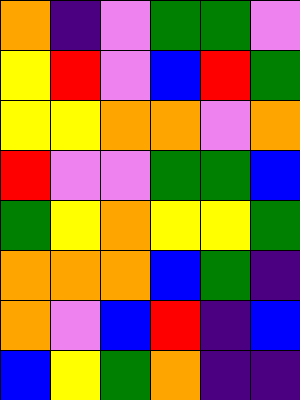[["orange", "indigo", "violet", "green", "green", "violet"], ["yellow", "red", "violet", "blue", "red", "green"], ["yellow", "yellow", "orange", "orange", "violet", "orange"], ["red", "violet", "violet", "green", "green", "blue"], ["green", "yellow", "orange", "yellow", "yellow", "green"], ["orange", "orange", "orange", "blue", "green", "indigo"], ["orange", "violet", "blue", "red", "indigo", "blue"], ["blue", "yellow", "green", "orange", "indigo", "indigo"]]